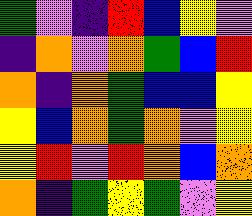[["green", "violet", "indigo", "red", "blue", "yellow", "violet"], ["indigo", "orange", "violet", "orange", "green", "blue", "red"], ["orange", "indigo", "orange", "green", "blue", "blue", "yellow"], ["yellow", "blue", "orange", "green", "orange", "violet", "yellow"], ["yellow", "red", "violet", "red", "orange", "blue", "orange"], ["orange", "indigo", "green", "yellow", "green", "violet", "yellow"]]